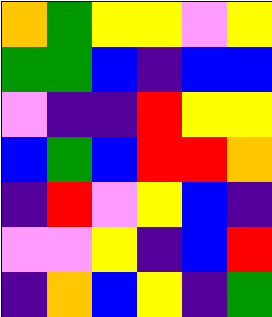[["orange", "green", "yellow", "yellow", "violet", "yellow"], ["green", "green", "blue", "indigo", "blue", "blue"], ["violet", "indigo", "indigo", "red", "yellow", "yellow"], ["blue", "green", "blue", "red", "red", "orange"], ["indigo", "red", "violet", "yellow", "blue", "indigo"], ["violet", "violet", "yellow", "indigo", "blue", "red"], ["indigo", "orange", "blue", "yellow", "indigo", "green"]]